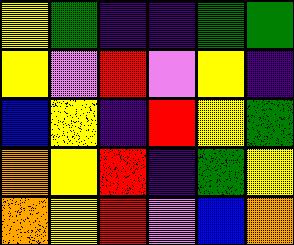[["yellow", "green", "indigo", "indigo", "green", "green"], ["yellow", "violet", "red", "violet", "yellow", "indigo"], ["blue", "yellow", "indigo", "red", "yellow", "green"], ["orange", "yellow", "red", "indigo", "green", "yellow"], ["orange", "yellow", "red", "violet", "blue", "orange"]]